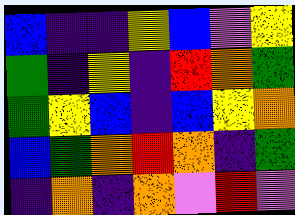[["blue", "indigo", "indigo", "yellow", "blue", "violet", "yellow"], ["green", "indigo", "yellow", "indigo", "red", "orange", "green"], ["green", "yellow", "blue", "indigo", "blue", "yellow", "orange"], ["blue", "green", "orange", "red", "orange", "indigo", "green"], ["indigo", "orange", "indigo", "orange", "violet", "red", "violet"]]